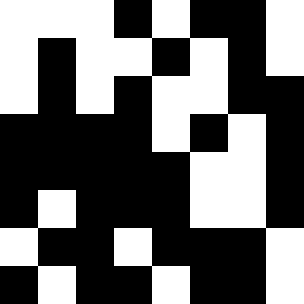[["white", "white", "white", "black", "white", "black", "black", "white"], ["white", "black", "white", "white", "black", "white", "black", "white"], ["white", "black", "white", "black", "white", "white", "black", "black"], ["black", "black", "black", "black", "white", "black", "white", "black"], ["black", "black", "black", "black", "black", "white", "white", "black"], ["black", "white", "black", "black", "black", "white", "white", "black"], ["white", "black", "black", "white", "black", "black", "black", "white"], ["black", "white", "black", "black", "white", "black", "black", "white"]]